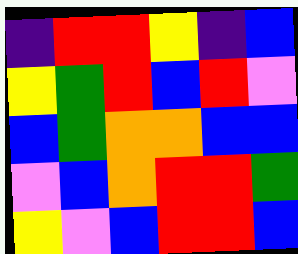[["indigo", "red", "red", "yellow", "indigo", "blue"], ["yellow", "green", "red", "blue", "red", "violet"], ["blue", "green", "orange", "orange", "blue", "blue"], ["violet", "blue", "orange", "red", "red", "green"], ["yellow", "violet", "blue", "red", "red", "blue"]]